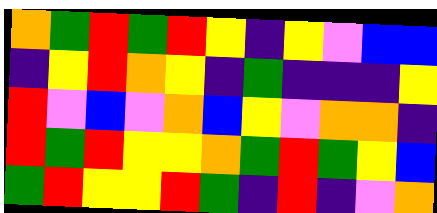[["orange", "green", "red", "green", "red", "yellow", "indigo", "yellow", "violet", "blue", "blue"], ["indigo", "yellow", "red", "orange", "yellow", "indigo", "green", "indigo", "indigo", "indigo", "yellow"], ["red", "violet", "blue", "violet", "orange", "blue", "yellow", "violet", "orange", "orange", "indigo"], ["red", "green", "red", "yellow", "yellow", "orange", "green", "red", "green", "yellow", "blue"], ["green", "red", "yellow", "yellow", "red", "green", "indigo", "red", "indigo", "violet", "orange"]]